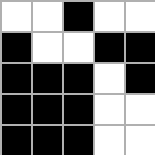[["white", "white", "black", "white", "white"], ["black", "white", "white", "black", "black"], ["black", "black", "black", "white", "black"], ["black", "black", "black", "white", "white"], ["black", "black", "black", "white", "white"]]